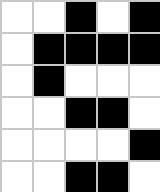[["white", "white", "black", "white", "black"], ["white", "black", "black", "black", "black"], ["white", "black", "white", "white", "white"], ["white", "white", "black", "black", "white"], ["white", "white", "white", "white", "black"], ["white", "white", "black", "black", "white"]]